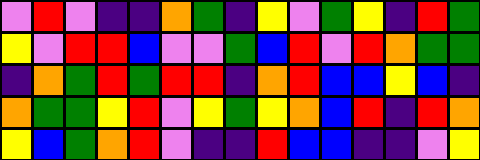[["violet", "red", "violet", "indigo", "indigo", "orange", "green", "indigo", "yellow", "violet", "green", "yellow", "indigo", "red", "green"], ["yellow", "violet", "red", "red", "blue", "violet", "violet", "green", "blue", "red", "violet", "red", "orange", "green", "green"], ["indigo", "orange", "green", "red", "green", "red", "red", "indigo", "orange", "red", "blue", "blue", "yellow", "blue", "indigo"], ["orange", "green", "green", "yellow", "red", "violet", "yellow", "green", "yellow", "orange", "blue", "red", "indigo", "red", "orange"], ["yellow", "blue", "green", "orange", "red", "violet", "indigo", "indigo", "red", "blue", "blue", "indigo", "indigo", "violet", "yellow"]]